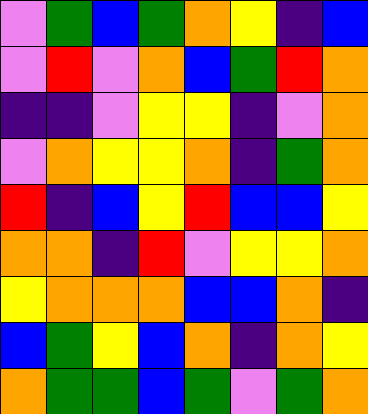[["violet", "green", "blue", "green", "orange", "yellow", "indigo", "blue"], ["violet", "red", "violet", "orange", "blue", "green", "red", "orange"], ["indigo", "indigo", "violet", "yellow", "yellow", "indigo", "violet", "orange"], ["violet", "orange", "yellow", "yellow", "orange", "indigo", "green", "orange"], ["red", "indigo", "blue", "yellow", "red", "blue", "blue", "yellow"], ["orange", "orange", "indigo", "red", "violet", "yellow", "yellow", "orange"], ["yellow", "orange", "orange", "orange", "blue", "blue", "orange", "indigo"], ["blue", "green", "yellow", "blue", "orange", "indigo", "orange", "yellow"], ["orange", "green", "green", "blue", "green", "violet", "green", "orange"]]